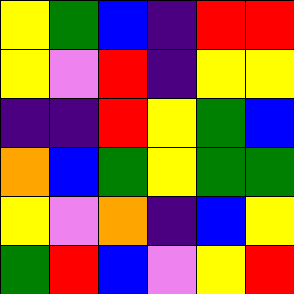[["yellow", "green", "blue", "indigo", "red", "red"], ["yellow", "violet", "red", "indigo", "yellow", "yellow"], ["indigo", "indigo", "red", "yellow", "green", "blue"], ["orange", "blue", "green", "yellow", "green", "green"], ["yellow", "violet", "orange", "indigo", "blue", "yellow"], ["green", "red", "blue", "violet", "yellow", "red"]]